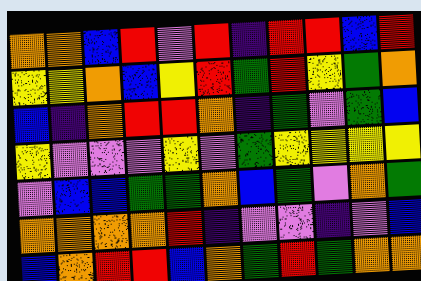[["orange", "orange", "blue", "red", "violet", "red", "indigo", "red", "red", "blue", "red"], ["yellow", "yellow", "orange", "blue", "yellow", "red", "green", "red", "yellow", "green", "orange"], ["blue", "indigo", "orange", "red", "red", "orange", "indigo", "green", "violet", "green", "blue"], ["yellow", "violet", "violet", "violet", "yellow", "violet", "green", "yellow", "yellow", "yellow", "yellow"], ["violet", "blue", "blue", "green", "green", "orange", "blue", "green", "violet", "orange", "green"], ["orange", "orange", "orange", "orange", "red", "indigo", "violet", "violet", "indigo", "violet", "blue"], ["blue", "orange", "red", "red", "blue", "orange", "green", "red", "green", "orange", "orange"]]